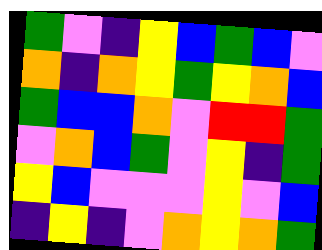[["green", "violet", "indigo", "yellow", "blue", "green", "blue", "violet"], ["orange", "indigo", "orange", "yellow", "green", "yellow", "orange", "blue"], ["green", "blue", "blue", "orange", "violet", "red", "red", "green"], ["violet", "orange", "blue", "green", "violet", "yellow", "indigo", "green"], ["yellow", "blue", "violet", "violet", "violet", "yellow", "violet", "blue"], ["indigo", "yellow", "indigo", "violet", "orange", "yellow", "orange", "green"]]